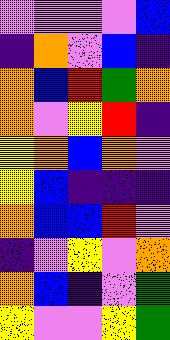[["violet", "violet", "violet", "violet", "blue"], ["indigo", "orange", "violet", "blue", "indigo"], ["orange", "blue", "red", "green", "orange"], ["orange", "violet", "yellow", "red", "indigo"], ["yellow", "orange", "blue", "orange", "violet"], ["yellow", "blue", "indigo", "indigo", "indigo"], ["orange", "blue", "blue", "red", "violet"], ["indigo", "violet", "yellow", "violet", "orange"], ["orange", "blue", "indigo", "violet", "green"], ["yellow", "violet", "violet", "yellow", "green"]]